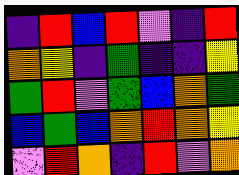[["indigo", "red", "blue", "red", "violet", "indigo", "red"], ["orange", "yellow", "indigo", "green", "indigo", "indigo", "yellow"], ["green", "red", "violet", "green", "blue", "orange", "green"], ["blue", "green", "blue", "orange", "red", "orange", "yellow"], ["violet", "red", "orange", "indigo", "red", "violet", "orange"]]